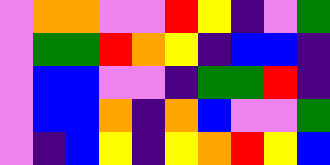[["violet", "orange", "orange", "violet", "violet", "red", "yellow", "indigo", "violet", "green"], ["violet", "green", "green", "red", "orange", "yellow", "indigo", "blue", "blue", "indigo"], ["violet", "blue", "blue", "violet", "violet", "indigo", "green", "green", "red", "indigo"], ["violet", "blue", "blue", "orange", "indigo", "orange", "blue", "violet", "violet", "green"], ["violet", "indigo", "blue", "yellow", "indigo", "yellow", "orange", "red", "yellow", "blue"]]